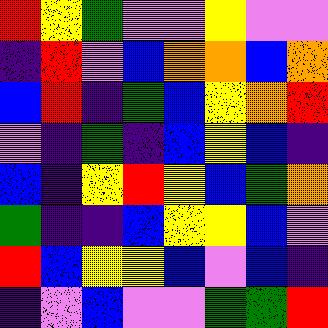[["red", "yellow", "green", "violet", "violet", "yellow", "violet", "violet"], ["indigo", "red", "violet", "blue", "orange", "orange", "blue", "orange"], ["blue", "red", "indigo", "green", "blue", "yellow", "orange", "red"], ["violet", "indigo", "green", "indigo", "blue", "yellow", "blue", "indigo"], ["blue", "indigo", "yellow", "red", "yellow", "blue", "green", "orange"], ["green", "indigo", "indigo", "blue", "yellow", "yellow", "blue", "violet"], ["red", "blue", "yellow", "yellow", "blue", "violet", "blue", "indigo"], ["indigo", "violet", "blue", "violet", "violet", "green", "green", "red"]]